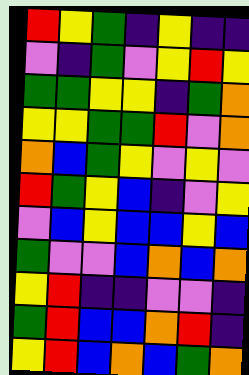[["red", "yellow", "green", "indigo", "yellow", "indigo", "indigo"], ["violet", "indigo", "green", "violet", "yellow", "red", "yellow"], ["green", "green", "yellow", "yellow", "indigo", "green", "orange"], ["yellow", "yellow", "green", "green", "red", "violet", "orange"], ["orange", "blue", "green", "yellow", "violet", "yellow", "violet"], ["red", "green", "yellow", "blue", "indigo", "violet", "yellow"], ["violet", "blue", "yellow", "blue", "blue", "yellow", "blue"], ["green", "violet", "violet", "blue", "orange", "blue", "orange"], ["yellow", "red", "indigo", "indigo", "violet", "violet", "indigo"], ["green", "red", "blue", "blue", "orange", "red", "indigo"], ["yellow", "red", "blue", "orange", "blue", "green", "orange"]]